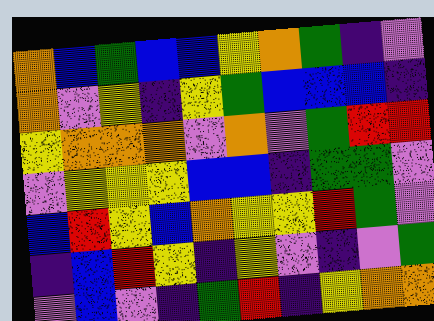[["orange", "blue", "green", "blue", "blue", "yellow", "orange", "green", "indigo", "violet"], ["orange", "violet", "yellow", "indigo", "yellow", "green", "blue", "blue", "blue", "indigo"], ["yellow", "orange", "orange", "orange", "violet", "orange", "violet", "green", "red", "red"], ["violet", "yellow", "yellow", "yellow", "blue", "blue", "indigo", "green", "green", "violet"], ["blue", "red", "yellow", "blue", "orange", "yellow", "yellow", "red", "green", "violet"], ["indigo", "blue", "red", "yellow", "indigo", "yellow", "violet", "indigo", "violet", "green"], ["violet", "blue", "violet", "indigo", "green", "red", "indigo", "yellow", "orange", "orange"]]